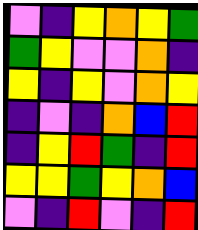[["violet", "indigo", "yellow", "orange", "yellow", "green"], ["green", "yellow", "violet", "violet", "orange", "indigo"], ["yellow", "indigo", "yellow", "violet", "orange", "yellow"], ["indigo", "violet", "indigo", "orange", "blue", "red"], ["indigo", "yellow", "red", "green", "indigo", "red"], ["yellow", "yellow", "green", "yellow", "orange", "blue"], ["violet", "indigo", "red", "violet", "indigo", "red"]]